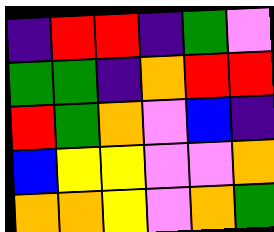[["indigo", "red", "red", "indigo", "green", "violet"], ["green", "green", "indigo", "orange", "red", "red"], ["red", "green", "orange", "violet", "blue", "indigo"], ["blue", "yellow", "yellow", "violet", "violet", "orange"], ["orange", "orange", "yellow", "violet", "orange", "green"]]